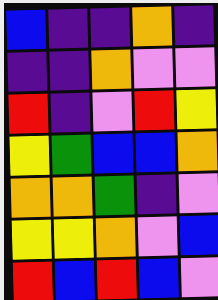[["blue", "indigo", "indigo", "orange", "indigo"], ["indigo", "indigo", "orange", "violet", "violet"], ["red", "indigo", "violet", "red", "yellow"], ["yellow", "green", "blue", "blue", "orange"], ["orange", "orange", "green", "indigo", "violet"], ["yellow", "yellow", "orange", "violet", "blue"], ["red", "blue", "red", "blue", "violet"]]